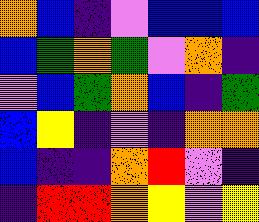[["orange", "blue", "indigo", "violet", "blue", "blue", "blue"], ["blue", "green", "orange", "green", "violet", "orange", "indigo"], ["violet", "blue", "green", "orange", "blue", "indigo", "green"], ["blue", "yellow", "indigo", "violet", "indigo", "orange", "orange"], ["blue", "indigo", "indigo", "orange", "red", "violet", "indigo"], ["indigo", "red", "red", "orange", "yellow", "violet", "yellow"]]